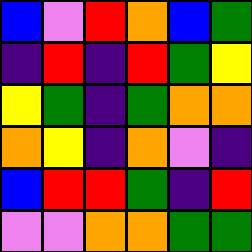[["blue", "violet", "red", "orange", "blue", "green"], ["indigo", "red", "indigo", "red", "green", "yellow"], ["yellow", "green", "indigo", "green", "orange", "orange"], ["orange", "yellow", "indigo", "orange", "violet", "indigo"], ["blue", "red", "red", "green", "indigo", "red"], ["violet", "violet", "orange", "orange", "green", "green"]]